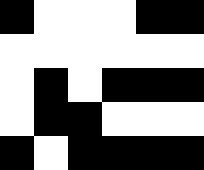[["black", "white", "white", "white", "black", "black"], ["white", "white", "white", "white", "white", "white"], ["white", "black", "white", "black", "black", "black"], ["white", "black", "black", "white", "white", "white"], ["black", "white", "black", "black", "black", "black"]]